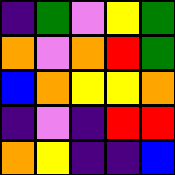[["indigo", "green", "violet", "yellow", "green"], ["orange", "violet", "orange", "red", "green"], ["blue", "orange", "yellow", "yellow", "orange"], ["indigo", "violet", "indigo", "red", "red"], ["orange", "yellow", "indigo", "indigo", "blue"]]